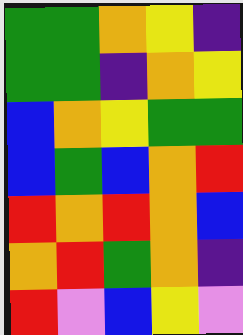[["green", "green", "orange", "yellow", "indigo"], ["green", "green", "indigo", "orange", "yellow"], ["blue", "orange", "yellow", "green", "green"], ["blue", "green", "blue", "orange", "red"], ["red", "orange", "red", "orange", "blue"], ["orange", "red", "green", "orange", "indigo"], ["red", "violet", "blue", "yellow", "violet"]]